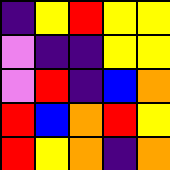[["indigo", "yellow", "red", "yellow", "yellow"], ["violet", "indigo", "indigo", "yellow", "yellow"], ["violet", "red", "indigo", "blue", "orange"], ["red", "blue", "orange", "red", "yellow"], ["red", "yellow", "orange", "indigo", "orange"]]